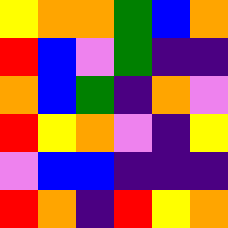[["yellow", "orange", "orange", "green", "blue", "orange"], ["red", "blue", "violet", "green", "indigo", "indigo"], ["orange", "blue", "green", "indigo", "orange", "violet"], ["red", "yellow", "orange", "violet", "indigo", "yellow"], ["violet", "blue", "blue", "indigo", "indigo", "indigo"], ["red", "orange", "indigo", "red", "yellow", "orange"]]